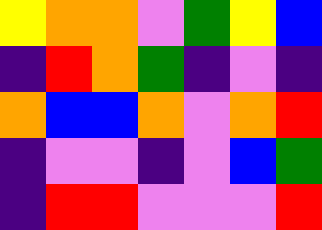[["yellow", "orange", "orange", "violet", "green", "yellow", "blue"], ["indigo", "red", "orange", "green", "indigo", "violet", "indigo"], ["orange", "blue", "blue", "orange", "violet", "orange", "red"], ["indigo", "violet", "violet", "indigo", "violet", "blue", "green"], ["indigo", "red", "red", "violet", "violet", "violet", "red"]]